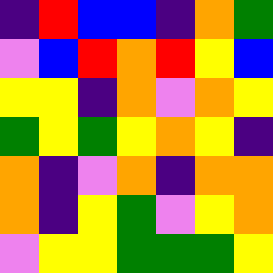[["indigo", "red", "blue", "blue", "indigo", "orange", "green"], ["violet", "blue", "red", "orange", "red", "yellow", "blue"], ["yellow", "yellow", "indigo", "orange", "violet", "orange", "yellow"], ["green", "yellow", "green", "yellow", "orange", "yellow", "indigo"], ["orange", "indigo", "violet", "orange", "indigo", "orange", "orange"], ["orange", "indigo", "yellow", "green", "violet", "yellow", "orange"], ["violet", "yellow", "yellow", "green", "green", "green", "yellow"]]